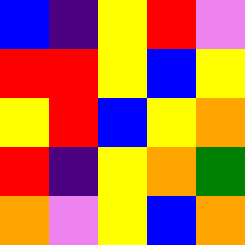[["blue", "indigo", "yellow", "red", "violet"], ["red", "red", "yellow", "blue", "yellow"], ["yellow", "red", "blue", "yellow", "orange"], ["red", "indigo", "yellow", "orange", "green"], ["orange", "violet", "yellow", "blue", "orange"]]